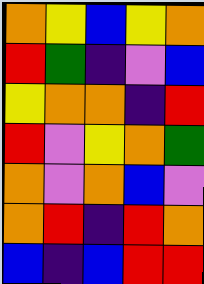[["orange", "yellow", "blue", "yellow", "orange"], ["red", "green", "indigo", "violet", "blue"], ["yellow", "orange", "orange", "indigo", "red"], ["red", "violet", "yellow", "orange", "green"], ["orange", "violet", "orange", "blue", "violet"], ["orange", "red", "indigo", "red", "orange"], ["blue", "indigo", "blue", "red", "red"]]